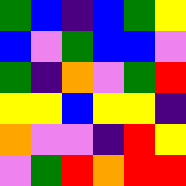[["green", "blue", "indigo", "blue", "green", "yellow"], ["blue", "violet", "green", "blue", "blue", "violet"], ["green", "indigo", "orange", "violet", "green", "red"], ["yellow", "yellow", "blue", "yellow", "yellow", "indigo"], ["orange", "violet", "violet", "indigo", "red", "yellow"], ["violet", "green", "red", "orange", "red", "red"]]